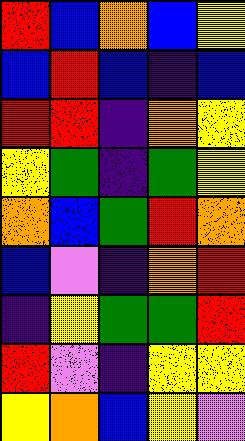[["red", "blue", "orange", "blue", "yellow"], ["blue", "red", "blue", "indigo", "blue"], ["red", "red", "indigo", "orange", "yellow"], ["yellow", "green", "indigo", "green", "yellow"], ["orange", "blue", "green", "red", "orange"], ["blue", "violet", "indigo", "orange", "red"], ["indigo", "yellow", "green", "green", "red"], ["red", "violet", "indigo", "yellow", "yellow"], ["yellow", "orange", "blue", "yellow", "violet"]]